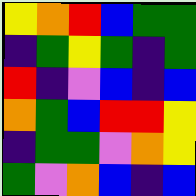[["yellow", "orange", "red", "blue", "green", "green"], ["indigo", "green", "yellow", "green", "indigo", "green"], ["red", "indigo", "violet", "blue", "indigo", "blue"], ["orange", "green", "blue", "red", "red", "yellow"], ["indigo", "green", "green", "violet", "orange", "yellow"], ["green", "violet", "orange", "blue", "indigo", "blue"]]